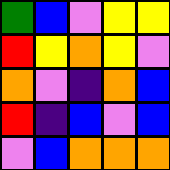[["green", "blue", "violet", "yellow", "yellow"], ["red", "yellow", "orange", "yellow", "violet"], ["orange", "violet", "indigo", "orange", "blue"], ["red", "indigo", "blue", "violet", "blue"], ["violet", "blue", "orange", "orange", "orange"]]